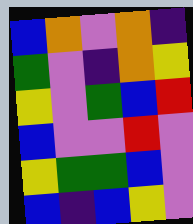[["blue", "orange", "violet", "orange", "indigo"], ["green", "violet", "indigo", "orange", "yellow"], ["yellow", "violet", "green", "blue", "red"], ["blue", "violet", "violet", "red", "violet"], ["yellow", "green", "green", "blue", "violet"], ["blue", "indigo", "blue", "yellow", "violet"]]